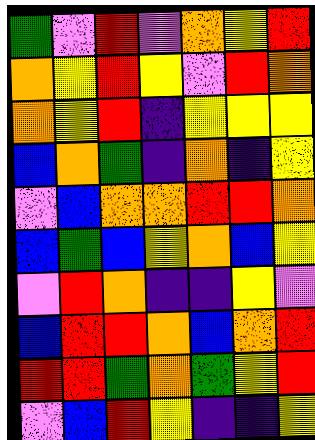[["green", "violet", "red", "violet", "orange", "yellow", "red"], ["orange", "yellow", "red", "yellow", "violet", "red", "orange"], ["orange", "yellow", "red", "indigo", "yellow", "yellow", "yellow"], ["blue", "orange", "green", "indigo", "orange", "indigo", "yellow"], ["violet", "blue", "orange", "orange", "red", "red", "orange"], ["blue", "green", "blue", "yellow", "orange", "blue", "yellow"], ["violet", "red", "orange", "indigo", "indigo", "yellow", "violet"], ["blue", "red", "red", "orange", "blue", "orange", "red"], ["red", "red", "green", "orange", "green", "yellow", "red"], ["violet", "blue", "red", "yellow", "indigo", "indigo", "yellow"]]